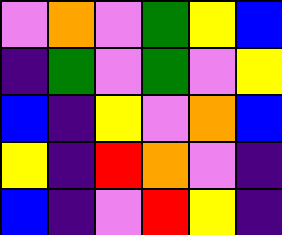[["violet", "orange", "violet", "green", "yellow", "blue"], ["indigo", "green", "violet", "green", "violet", "yellow"], ["blue", "indigo", "yellow", "violet", "orange", "blue"], ["yellow", "indigo", "red", "orange", "violet", "indigo"], ["blue", "indigo", "violet", "red", "yellow", "indigo"]]